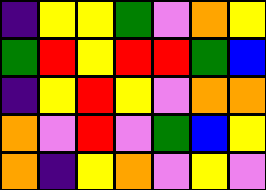[["indigo", "yellow", "yellow", "green", "violet", "orange", "yellow"], ["green", "red", "yellow", "red", "red", "green", "blue"], ["indigo", "yellow", "red", "yellow", "violet", "orange", "orange"], ["orange", "violet", "red", "violet", "green", "blue", "yellow"], ["orange", "indigo", "yellow", "orange", "violet", "yellow", "violet"]]